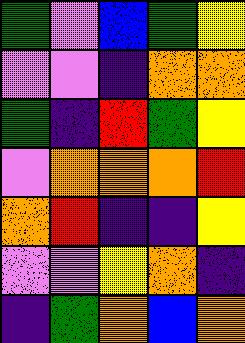[["green", "violet", "blue", "green", "yellow"], ["violet", "violet", "indigo", "orange", "orange"], ["green", "indigo", "red", "green", "yellow"], ["violet", "orange", "orange", "orange", "red"], ["orange", "red", "indigo", "indigo", "yellow"], ["violet", "violet", "yellow", "orange", "indigo"], ["indigo", "green", "orange", "blue", "orange"]]